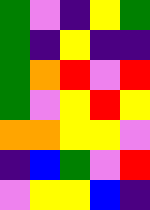[["green", "violet", "indigo", "yellow", "green"], ["green", "indigo", "yellow", "indigo", "indigo"], ["green", "orange", "red", "violet", "red"], ["green", "violet", "yellow", "red", "yellow"], ["orange", "orange", "yellow", "yellow", "violet"], ["indigo", "blue", "green", "violet", "red"], ["violet", "yellow", "yellow", "blue", "indigo"]]